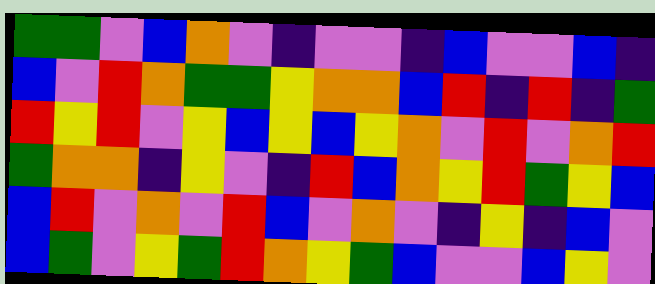[["green", "green", "violet", "blue", "orange", "violet", "indigo", "violet", "violet", "indigo", "blue", "violet", "violet", "blue", "indigo"], ["blue", "violet", "red", "orange", "green", "green", "yellow", "orange", "orange", "blue", "red", "indigo", "red", "indigo", "green"], ["red", "yellow", "red", "violet", "yellow", "blue", "yellow", "blue", "yellow", "orange", "violet", "red", "violet", "orange", "red"], ["green", "orange", "orange", "indigo", "yellow", "violet", "indigo", "red", "blue", "orange", "yellow", "red", "green", "yellow", "blue"], ["blue", "red", "violet", "orange", "violet", "red", "blue", "violet", "orange", "violet", "indigo", "yellow", "indigo", "blue", "violet"], ["blue", "green", "violet", "yellow", "green", "red", "orange", "yellow", "green", "blue", "violet", "violet", "blue", "yellow", "violet"]]